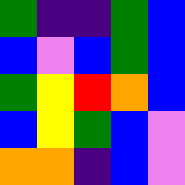[["green", "indigo", "indigo", "green", "blue"], ["blue", "violet", "blue", "green", "blue"], ["green", "yellow", "red", "orange", "blue"], ["blue", "yellow", "green", "blue", "violet"], ["orange", "orange", "indigo", "blue", "violet"]]